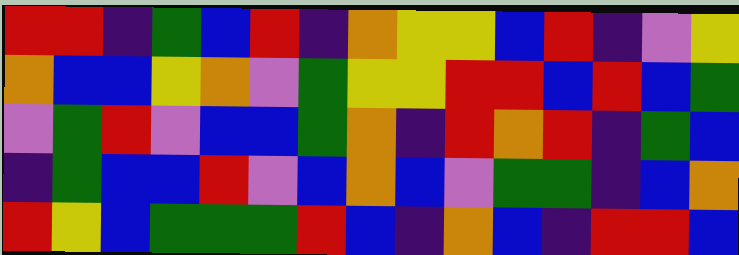[["red", "red", "indigo", "green", "blue", "red", "indigo", "orange", "yellow", "yellow", "blue", "red", "indigo", "violet", "yellow"], ["orange", "blue", "blue", "yellow", "orange", "violet", "green", "yellow", "yellow", "red", "red", "blue", "red", "blue", "green"], ["violet", "green", "red", "violet", "blue", "blue", "green", "orange", "indigo", "red", "orange", "red", "indigo", "green", "blue"], ["indigo", "green", "blue", "blue", "red", "violet", "blue", "orange", "blue", "violet", "green", "green", "indigo", "blue", "orange"], ["red", "yellow", "blue", "green", "green", "green", "red", "blue", "indigo", "orange", "blue", "indigo", "red", "red", "blue"]]